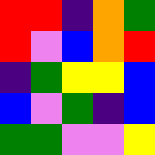[["red", "red", "indigo", "orange", "green"], ["red", "violet", "blue", "orange", "red"], ["indigo", "green", "yellow", "yellow", "blue"], ["blue", "violet", "green", "indigo", "blue"], ["green", "green", "violet", "violet", "yellow"]]